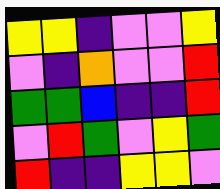[["yellow", "yellow", "indigo", "violet", "violet", "yellow"], ["violet", "indigo", "orange", "violet", "violet", "red"], ["green", "green", "blue", "indigo", "indigo", "red"], ["violet", "red", "green", "violet", "yellow", "green"], ["red", "indigo", "indigo", "yellow", "yellow", "violet"]]